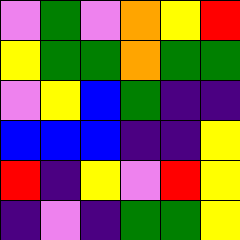[["violet", "green", "violet", "orange", "yellow", "red"], ["yellow", "green", "green", "orange", "green", "green"], ["violet", "yellow", "blue", "green", "indigo", "indigo"], ["blue", "blue", "blue", "indigo", "indigo", "yellow"], ["red", "indigo", "yellow", "violet", "red", "yellow"], ["indigo", "violet", "indigo", "green", "green", "yellow"]]